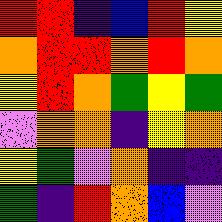[["red", "red", "indigo", "blue", "red", "yellow"], ["orange", "red", "red", "orange", "red", "orange"], ["yellow", "red", "orange", "green", "yellow", "green"], ["violet", "orange", "orange", "indigo", "yellow", "orange"], ["yellow", "green", "violet", "orange", "indigo", "indigo"], ["green", "indigo", "red", "orange", "blue", "violet"]]